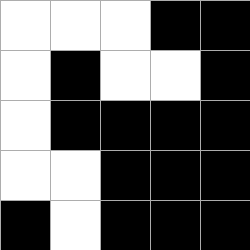[["white", "white", "white", "black", "black"], ["white", "black", "white", "white", "black"], ["white", "black", "black", "black", "black"], ["white", "white", "black", "black", "black"], ["black", "white", "black", "black", "black"]]